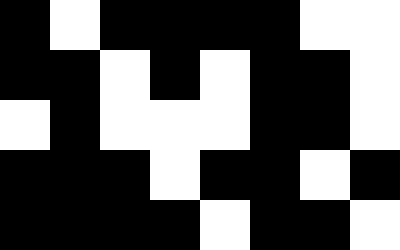[["black", "white", "black", "black", "black", "black", "white", "white"], ["black", "black", "white", "black", "white", "black", "black", "white"], ["white", "black", "white", "white", "white", "black", "black", "white"], ["black", "black", "black", "white", "black", "black", "white", "black"], ["black", "black", "black", "black", "white", "black", "black", "white"]]